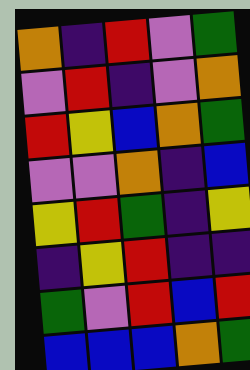[["orange", "indigo", "red", "violet", "green"], ["violet", "red", "indigo", "violet", "orange"], ["red", "yellow", "blue", "orange", "green"], ["violet", "violet", "orange", "indigo", "blue"], ["yellow", "red", "green", "indigo", "yellow"], ["indigo", "yellow", "red", "indigo", "indigo"], ["green", "violet", "red", "blue", "red"], ["blue", "blue", "blue", "orange", "green"]]